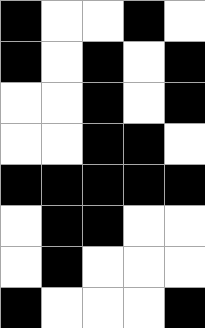[["black", "white", "white", "black", "white"], ["black", "white", "black", "white", "black"], ["white", "white", "black", "white", "black"], ["white", "white", "black", "black", "white"], ["black", "black", "black", "black", "black"], ["white", "black", "black", "white", "white"], ["white", "black", "white", "white", "white"], ["black", "white", "white", "white", "black"]]